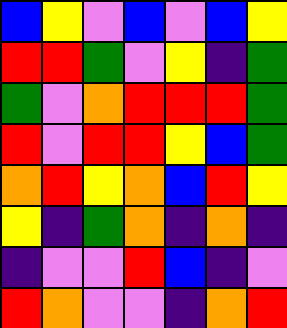[["blue", "yellow", "violet", "blue", "violet", "blue", "yellow"], ["red", "red", "green", "violet", "yellow", "indigo", "green"], ["green", "violet", "orange", "red", "red", "red", "green"], ["red", "violet", "red", "red", "yellow", "blue", "green"], ["orange", "red", "yellow", "orange", "blue", "red", "yellow"], ["yellow", "indigo", "green", "orange", "indigo", "orange", "indigo"], ["indigo", "violet", "violet", "red", "blue", "indigo", "violet"], ["red", "orange", "violet", "violet", "indigo", "orange", "red"]]